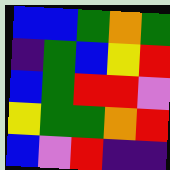[["blue", "blue", "green", "orange", "green"], ["indigo", "green", "blue", "yellow", "red"], ["blue", "green", "red", "red", "violet"], ["yellow", "green", "green", "orange", "red"], ["blue", "violet", "red", "indigo", "indigo"]]